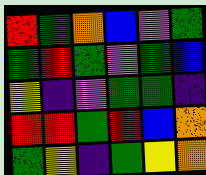[["red", "green", "orange", "blue", "violet", "green"], ["green", "red", "green", "violet", "green", "blue"], ["yellow", "indigo", "violet", "green", "green", "indigo"], ["red", "red", "green", "red", "blue", "orange"], ["green", "yellow", "indigo", "green", "yellow", "orange"]]